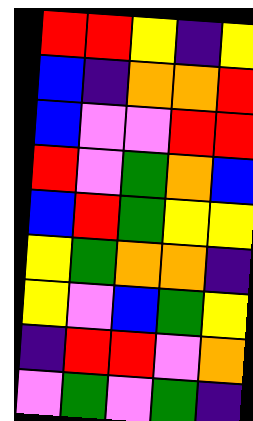[["red", "red", "yellow", "indigo", "yellow"], ["blue", "indigo", "orange", "orange", "red"], ["blue", "violet", "violet", "red", "red"], ["red", "violet", "green", "orange", "blue"], ["blue", "red", "green", "yellow", "yellow"], ["yellow", "green", "orange", "orange", "indigo"], ["yellow", "violet", "blue", "green", "yellow"], ["indigo", "red", "red", "violet", "orange"], ["violet", "green", "violet", "green", "indigo"]]